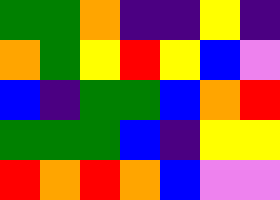[["green", "green", "orange", "indigo", "indigo", "yellow", "indigo"], ["orange", "green", "yellow", "red", "yellow", "blue", "violet"], ["blue", "indigo", "green", "green", "blue", "orange", "red"], ["green", "green", "green", "blue", "indigo", "yellow", "yellow"], ["red", "orange", "red", "orange", "blue", "violet", "violet"]]